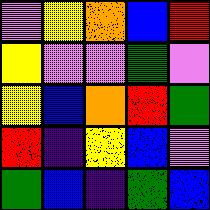[["violet", "yellow", "orange", "blue", "red"], ["yellow", "violet", "violet", "green", "violet"], ["yellow", "blue", "orange", "red", "green"], ["red", "indigo", "yellow", "blue", "violet"], ["green", "blue", "indigo", "green", "blue"]]